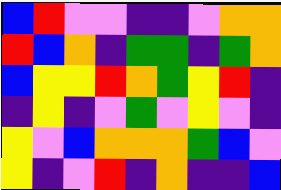[["blue", "red", "violet", "violet", "indigo", "indigo", "violet", "orange", "orange"], ["red", "blue", "orange", "indigo", "green", "green", "indigo", "green", "orange"], ["blue", "yellow", "yellow", "red", "orange", "green", "yellow", "red", "indigo"], ["indigo", "yellow", "indigo", "violet", "green", "violet", "yellow", "violet", "indigo"], ["yellow", "violet", "blue", "orange", "orange", "orange", "green", "blue", "violet"], ["yellow", "indigo", "violet", "red", "indigo", "orange", "indigo", "indigo", "blue"]]